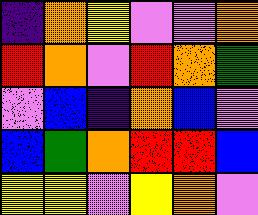[["indigo", "orange", "yellow", "violet", "violet", "orange"], ["red", "orange", "violet", "red", "orange", "green"], ["violet", "blue", "indigo", "orange", "blue", "violet"], ["blue", "green", "orange", "red", "red", "blue"], ["yellow", "yellow", "violet", "yellow", "orange", "violet"]]